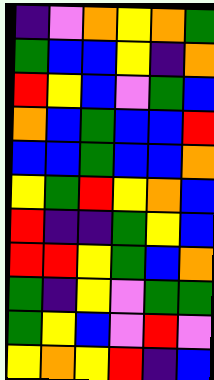[["indigo", "violet", "orange", "yellow", "orange", "green"], ["green", "blue", "blue", "yellow", "indigo", "orange"], ["red", "yellow", "blue", "violet", "green", "blue"], ["orange", "blue", "green", "blue", "blue", "red"], ["blue", "blue", "green", "blue", "blue", "orange"], ["yellow", "green", "red", "yellow", "orange", "blue"], ["red", "indigo", "indigo", "green", "yellow", "blue"], ["red", "red", "yellow", "green", "blue", "orange"], ["green", "indigo", "yellow", "violet", "green", "green"], ["green", "yellow", "blue", "violet", "red", "violet"], ["yellow", "orange", "yellow", "red", "indigo", "blue"]]